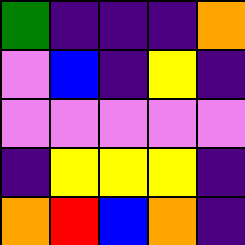[["green", "indigo", "indigo", "indigo", "orange"], ["violet", "blue", "indigo", "yellow", "indigo"], ["violet", "violet", "violet", "violet", "violet"], ["indigo", "yellow", "yellow", "yellow", "indigo"], ["orange", "red", "blue", "orange", "indigo"]]